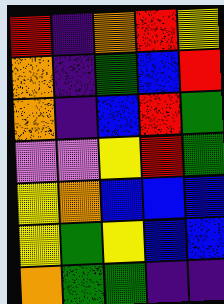[["red", "indigo", "orange", "red", "yellow"], ["orange", "indigo", "green", "blue", "red"], ["orange", "indigo", "blue", "red", "green"], ["violet", "violet", "yellow", "red", "green"], ["yellow", "orange", "blue", "blue", "blue"], ["yellow", "green", "yellow", "blue", "blue"], ["orange", "green", "green", "indigo", "indigo"]]